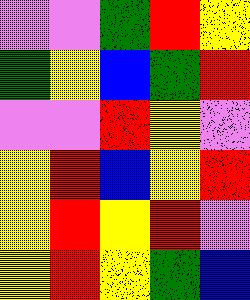[["violet", "violet", "green", "red", "yellow"], ["green", "yellow", "blue", "green", "red"], ["violet", "violet", "red", "yellow", "violet"], ["yellow", "red", "blue", "yellow", "red"], ["yellow", "red", "yellow", "red", "violet"], ["yellow", "red", "yellow", "green", "blue"]]